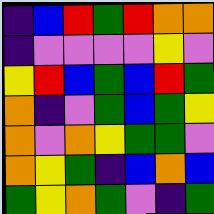[["indigo", "blue", "red", "green", "red", "orange", "orange"], ["indigo", "violet", "violet", "violet", "violet", "yellow", "violet"], ["yellow", "red", "blue", "green", "blue", "red", "green"], ["orange", "indigo", "violet", "green", "blue", "green", "yellow"], ["orange", "violet", "orange", "yellow", "green", "green", "violet"], ["orange", "yellow", "green", "indigo", "blue", "orange", "blue"], ["green", "yellow", "orange", "green", "violet", "indigo", "green"]]